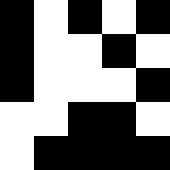[["black", "white", "black", "white", "black"], ["black", "white", "white", "black", "white"], ["black", "white", "white", "white", "black"], ["white", "white", "black", "black", "white"], ["white", "black", "black", "black", "black"]]